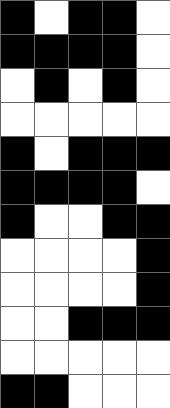[["black", "white", "black", "black", "white"], ["black", "black", "black", "black", "white"], ["white", "black", "white", "black", "white"], ["white", "white", "white", "white", "white"], ["black", "white", "black", "black", "black"], ["black", "black", "black", "black", "white"], ["black", "white", "white", "black", "black"], ["white", "white", "white", "white", "black"], ["white", "white", "white", "white", "black"], ["white", "white", "black", "black", "black"], ["white", "white", "white", "white", "white"], ["black", "black", "white", "white", "white"]]